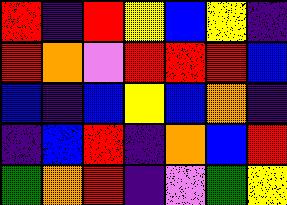[["red", "indigo", "red", "yellow", "blue", "yellow", "indigo"], ["red", "orange", "violet", "red", "red", "red", "blue"], ["blue", "indigo", "blue", "yellow", "blue", "orange", "indigo"], ["indigo", "blue", "red", "indigo", "orange", "blue", "red"], ["green", "orange", "red", "indigo", "violet", "green", "yellow"]]